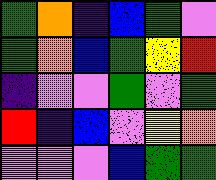[["green", "orange", "indigo", "blue", "green", "violet"], ["green", "orange", "blue", "green", "yellow", "red"], ["indigo", "violet", "violet", "green", "violet", "green"], ["red", "indigo", "blue", "violet", "yellow", "orange"], ["violet", "violet", "violet", "blue", "green", "green"]]